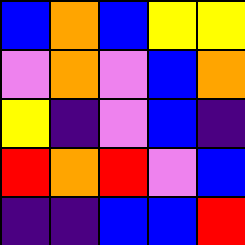[["blue", "orange", "blue", "yellow", "yellow"], ["violet", "orange", "violet", "blue", "orange"], ["yellow", "indigo", "violet", "blue", "indigo"], ["red", "orange", "red", "violet", "blue"], ["indigo", "indigo", "blue", "blue", "red"]]